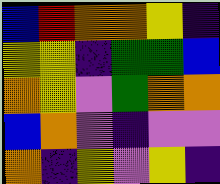[["blue", "red", "orange", "orange", "yellow", "indigo"], ["yellow", "yellow", "indigo", "green", "green", "blue"], ["orange", "yellow", "violet", "green", "orange", "orange"], ["blue", "orange", "violet", "indigo", "violet", "violet"], ["orange", "indigo", "yellow", "violet", "yellow", "indigo"]]